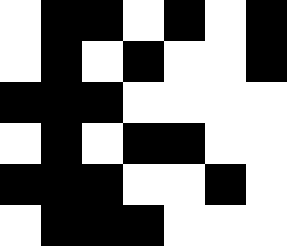[["white", "black", "black", "white", "black", "white", "black"], ["white", "black", "white", "black", "white", "white", "black"], ["black", "black", "black", "white", "white", "white", "white"], ["white", "black", "white", "black", "black", "white", "white"], ["black", "black", "black", "white", "white", "black", "white"], ["white", "black", "black", "black", "white", "white", "white"]]